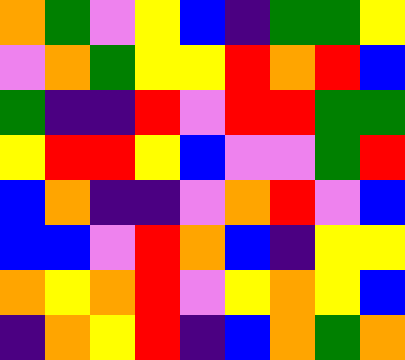[["orange", "green", "violet", "yellow", "blue", "indigo", "green", "green", "yellow"], ["violet", "orange", "green", "yellow", "yellow", "red", "orange", "red", "blue"], ["green", "indigo", "indigo", "red", "violet", "red", "red", "green", "green"], ["yellow", "red", "red", "yellow", "blue", "violet", "violet", "green", "red"], ["blue", "orange", "indigo", "indigo", "violet", "orange", "red", "violet", "blue"], ["blue", "blue", "violet", "red", "orange", "blue", "indigo", "yellow", "yellow"], ["orange", "yellow", "orange", "red", "violet", "yellow", "orange", "yellow", "blue"], ["indigo", "orange", "yellow", "red", "indigo", "blue", "orange", "green", "orange"]]